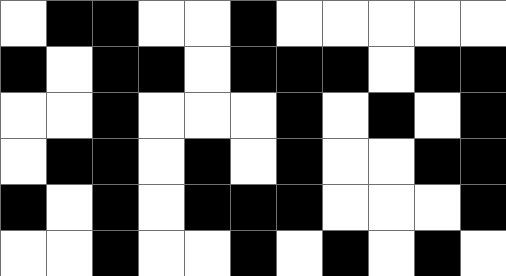[["white", "black", "black", "white", "white", "black", "white", "white", "white", "white", "white"], ["black", "white", "black", "black", "white", "black", "black", "black", "white", "black", "black"], ["white", "white", "black", "white", "white", "white", "black", "white", "black", "white", "black"], ["white", "black", "black", "white", "black", "white", "black", "white", "white", "black", "black"], ["black", "white", "black", "white", "black", "black", "black", "white", "white", "white", "black"], ["white", "white", "black", "white", "white", "black", "white", "black", "white", "black", "white"]]